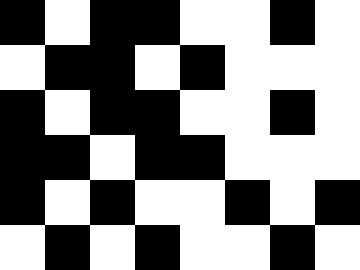[["black", "white", "black", "black", "white", "white", "black", "white"], ["white", "black", "black", "white", "black", "white", "white", "white"], ["black", "white", "black", "black", "white", "white", "black", "white"], ["black", "black", "white", "black", "black", "white", "white", "white"], ["black", "white", "black", "white", "white", "black", "white", "black"], ["white", "black", "white", "black", "white", "white", "black", "white"]]